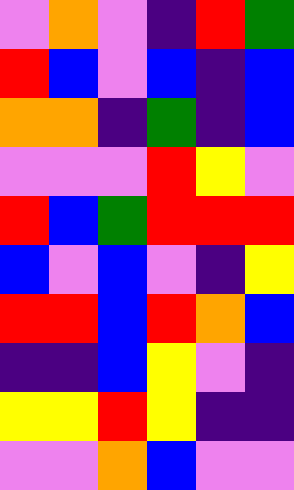[["violet", "orange", "violet", "indigo", "red", "green"], ["red", "blue", "violet", "blue", "indigo", "blue"], ["orange", "orange", "indigo", "green", "indigo", "blue"], ["violet", "violet", "violet", "red", "yellow", "violet"], ["red", "blue", "green", "red", "red", "red"], ["blue", "violet", "blue", "violet", "indigo", "yellow"], ["red", "red", "blue", "red", "orange", "blue"], ["indigo", "indigo", "blue", "yellow", "violet", "indigo"], ["yellow", "yellow", "red", "yellow", "indigo", "indigo"], ["violet", "violet", "orange", "blue", "violet", "violet"]]